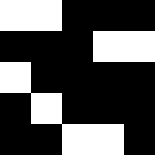[["white", "white", "black", "black", "black"], ["black", "black", "black", "white", "white"], ["white", "black", "black", "black", "black"], ["black", "white", "black", "black", "black"], ["black", "black", "white", "white", "black"]]